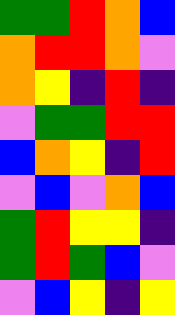[["green", "green", "red", "orange", "blue"], ["orange", "red", "red", "orange", "violet"], ["orange", "yellow", "indigo", "red", "indigo"], ["violet", "green", "green", "red", "red"], ["blue", "orange", "yellow", "indigo", "red"], ["violet", "blue", "violet", "orange", "blue"], ["green", "red", "yellow", "yellow", "indigo"], ["green", "red", "green", "blue", "violet"], ["violet", "blue", "yellow", "indigo", "yellow"]]